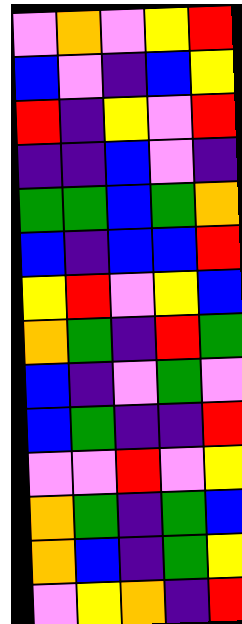[["violet", "orange", "violet", "yellow", "red"], ["blue", "violet", "indigo", "blue", "yellow"], ["red", "indigo", "yellow", "violet", "red"], ["indigo", "indigo", "blue", "violet", "indigo"], ["green", "green", "blue", "green", "orange"], ["blue", "indigo", "blue", "blue", "red"], ["yellow", "red", "violet", "yellow", "blue"], ["orange", "green", "indigo", "red", "green"], ["blue", "indigo", "violet", "green", "violet"], ["blue", "green", "indigo", "indigo", "red"], ["violet", "violet", "red", "violet", "yellow"], ["orange", "green", "indigo", "green", "blue"], ["orange", "blue", "indigo", "green", "yellow"], ["violet", "yellow", "orange", "indigo", "red"]]